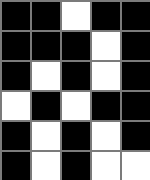[["black", "black", "white", "black", "black"], ["black", "black", "black", "white", "black"], ["black", "white", "black", "white", "black"], ["white", "black", "white", "black", "black"], ["black", "white", "black", "white", "black"], ["black", "white", "black", "white", "white"]]